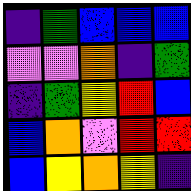[["indigo", "green", "blue", "blue", "blue"], ["violet", "violet", "orange", "indigo", "green"], ["indigo", "green", "yellow", "red", "blue"], ["blue", "orange", "violet", "red", "red"], ["blue", "yellow", "orange", "yellow", "indigo"]]